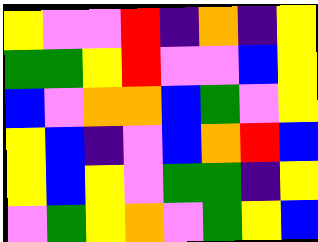[["yellow", "violet", "violet", "red", "indigo", "orange", "indigo", "yellow"], ["green", "green", "yellow", "red", "violet", "violet", "blue", "yellow"], ["blue", "violet", "orange", "orange", "blue", "green", "violet", "yellow"], ["yellow", "blue", "indigo", "violet", "blue", "orange", "red", "blue"], ["yellow", "blue", "yellow", "violet", "green", "green", "indigo", "yellow"], ["violet", "green", "yellow", "orange", "violet", "green", "yellow", "blue"]]